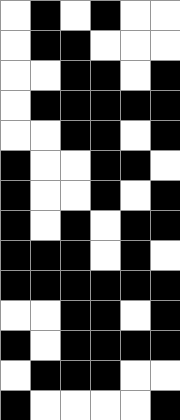[["white", "black", "white", "black", "white", "white"], ["white", "black", "black", "white", "white", "white"], ["white", "white", "black", "black", "white", "black"], ["white", "black", "black", "black", "black", "black"], ["white", "white", "black", "black", "white", "black"], ["black", "white", "white", "black", "black", "white"], ["black", "white", "white", "black", "white", "black"], ["black", "white", "black", "white", "black", "black"], ["black", "black", "black", "white", "black", "white"], ["black", "black", "black", "black", "black", "black"], ["white", "white", "black", "black", "white", "black"], ["black", "white", "black", "black", "black", "black"], ["white", "black", "black", "black", "white", "white"], ["black", "white", "white", "white", "white", "black"]]